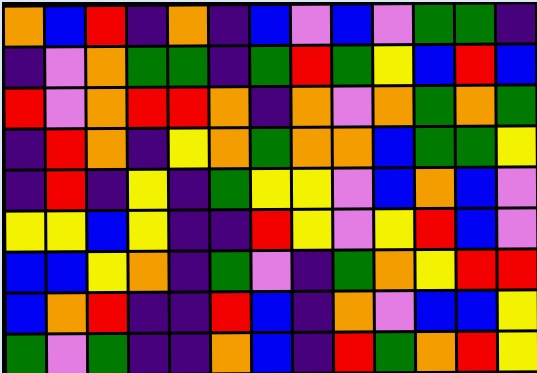[["orange", "blue", "red", "indigo", "orange", "indigo", "blue", "violet", "blue", "violet", "green", "green", "indigo"], ["indigo", "violet", "orange", "green", "green", "indigo", "green", "red", "green", "yellow", "blue", "red", "blue"], ["red", "violet", "orange", "red", "red", "orange", "indigo", "orange", "violet", "orange", "green", "orange", "green"], ["indigo", "red", "orange", "indigo", "yellow", "orange", "green", "orange", "orange", "blue", "green", "green", "yellow"], ["indigo", "red", "indigo", "yellow", "indigo", "green", "yellow", "yellow", "violet", "blue", "orange", "blue", "violet"], ["yellow", "yellow", "blue", "yellow", "indigo", "indigo", "red", "yellow", "violet", "yellow", "red", "blue", "violet"], ["blue", "blue", "yellow", "orange", "indigo", "green", "violet", "indigo", "green", "orange", "yellow", "red", "red"], ["blue", "orange", "red", "indigo", "indigo", "red", "blue", "indigo", "orange", "violet", "blue", "blue", "yellow"], ["green", "violet", "green", "indigo", "indigo", "orange", "blue", "indigo", "red", "green", "orange", "red", "yellow"]]